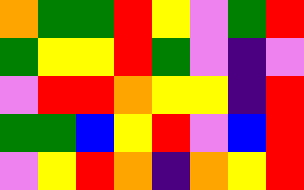[["orange", "green", "green", "red", "yellow", "violet", "green", "red"], ["green", "yellow", "yellow", "red", "green", "violet", "indigo", "violet"], ["violet", "red", "red", "orange", "yellow", "yellow", "indigo", "red"], ["green", "green", "blue", "yellow", "red", "violet", "blue", "red"], ["violet", "yellow", "red", "orange", "indigo", "orange", "yellow", "red"]]